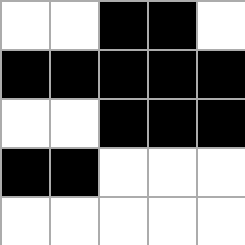[["white", "white", "black", "black", "white"], ["black", "black", "black", "black", "black"], ["white", "white", "black", "black", "black"], ["black", "black", "white", "white", "white"], ["white", "white", "white", "white", "white"]]